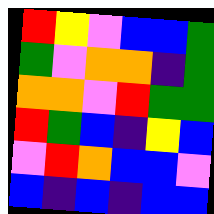[["red", "yellow", "violet", "blue", "blue", "green"], ["green", "violet", "orange", "orange", "indigo", "green"], ["orange", "orange", "violet", "red", "green", "green"], ["red", "green", "blue", "indigo", "yellow", "blue"], ["violet", "red", "orange", "blue", "blue", "violet"], ["blue", "indigo", "blue", "indigo", "blue", "blue"]]